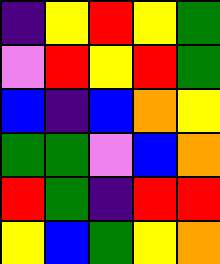[["indigo", "yellow", "red", "yellow", "green"], ["violet", "red", "yellow", "red", "green"], ["blue", "indigo", "blue", "orange", "yellow"], ["green", "green", "violet", "blue", "orange"], ["red", "green", "indigo", "red", "red"], ["yellow", "blue", "green", "yellow", "orange"]]